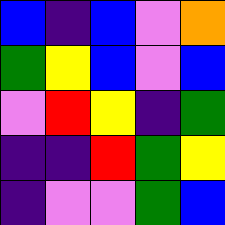[["blue", "indigo", "blue", "violet", "orange"], ["green", "yellow", "blue", "violet", "blue"], ["violet", "red", "yellow", "indigo", "green"], ["indigo", "indigo", "red", "green", "yellow"], ["indigo", "violet", "violet", "green", "blue"]]